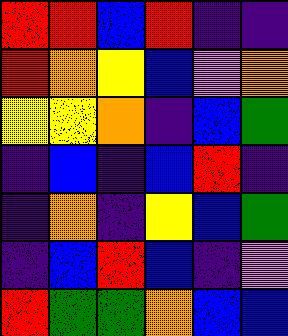[["red", "red", "blue", "red", "indigo", "indigo"], ["red", "orange", "yellow", "blue", "violet", "orange"], ["yellow", "yellow", "orange", "indigo", "blue", "green"], ["indigo", "blue", "indigo", "blue", "red", "indigo"], ["indigo", "orange", "indigo", "yellow", "blue", "green"], ["indigo", "blue", "red", "blue", "indigo", "violet"], ["red", "green", "green", "orange", "blue", "blue"]]